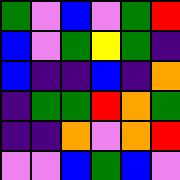[["green", "violet", "blue", "violet", "green", "red"], ["blue", "violet", "green", "yellow", "green", "indigo"], ["blue", "indigo", "indigo", "blue", "indigo", "orange"], ["indigo", "green", "green", "red", "orange", "green"], ["indigo", "indigo", "orange", "violet", "orange", "red"], ["violet", "violet", "blue", "green", "blue", "violet"]]